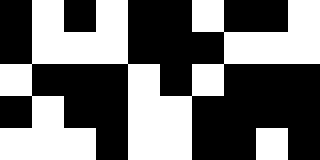[["black", "white", "black", "white", "black", "black", "white", "black", "black", "white"], ["black", "white", "white", "white", "black", "black", "black", "white", "white", "white"], ["white", "black", "black", "black", "white", "black", "white", "black", "black", "black"], ["black", "white", "black", "black", "white", "white", "black", "black", "black", "black"], ["white", "white", "white", "black", "white", "white", "black", "black", "white", "black"]]